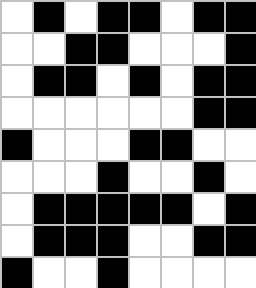[["white", "black", "white", "black", "black", "white", "black", "black"], ["white", "white", "black", "black", "white", "white", "white", "black"], ["white", "black", "black", "white", "black", "white", "black", "black"], ["white", "white", "white", "white", "white", "white", "black", "black"], ["black", "white", "white", "white", "black", "black", "white", "white"], ["white", "white", "white", "black", "white", "white", "black", "white"], ["white", "black", "black", "black", "black", "black", "white", "black"], ["white", "black", "black", "black", "white", "white", "black", "black"], ["black", "white", "white", "black", "white", "white", "white", "white"]]